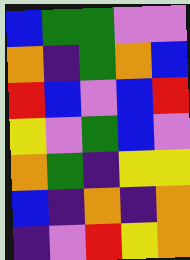[["blue", "green", "green", "violet", "violet"], ["orange", "indigo", "green", "orange", "blue"], ["red", "blue", "violet", "blue", "red"], ["yellow", "violet", "green", "blue", "violet"], ["orange", "green", "indigo", "yellow", "yellow"], ["blue", "indigo", "orange", "indigo", "orange"], ["indigo", "violet", "red", "yellow", "orange"]]